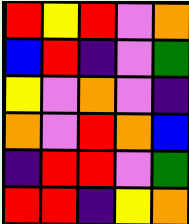[["red", "yellow", "red", "violet", "orange"], ["blue", "red", "indigo", "violet", "green"], ["yellow", "violet", "orange", "violet", "indigo"], ["orange", "violet", "red", "orange", "blue"], ["indigo", "red", "red", "violet", "green"], ["red", "red", "indigo", "yellow", "orange"]]